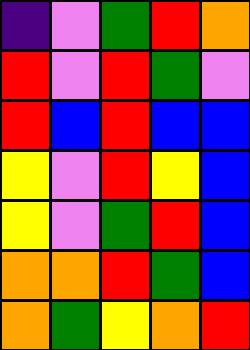[["indigo", "violet", "green", "red", "orange"], ["red", "violet", "red", "green", "violet"], ["red", "blue", "red", "blue", "blue"], ["yellow", "violet", "red", "yellow", "blue"], ["yellow", "violet", "green", "red", "blue"], ["orange", "orange", "red", "green", "blue"], ["orange", "green", "yellow", "orange", "red"]]